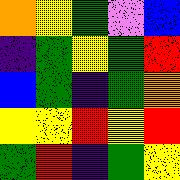[["orange", "yellow", "green", "violet", "blue"], ["indigo", "green", "yellow", "green", "red"], ["blue", "green", "indigo", "green", "orange"], ["yellow", "yellow", "red", "yellow", "red"], ["green", "red", "indigo", "green", "yellow"]]